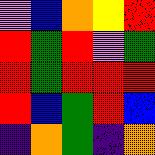[["violet", "blue", "orange", "yellow", "red"], ["red", "green", "red", "violet", "green"], ["red", "green", "red", "red", "red"], ["red", "blue", "green", "red", "blue"], ["indigo", "orange", "green", "indigo", "orange"]]